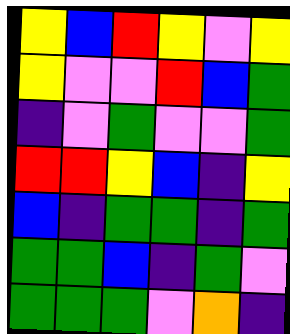[["yellow", "blue", "red", "yellow", "violet", "yellow"], ["yellow", "violet", "violet", "red", "blue", "green"], ["indigo", "violet", "green", "violet", "violet", "green"], ["red", "red", "yellow", "blue", "indigo", "yellow"], ["blue", "indigo", "green", "green", "indigo", "green"], ["green", "green", "blue", "indigo", "green", "violet"], ["green", "green", "green", "violet", "orange", "indigo"]]